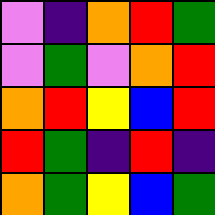[["violet", "indigo", "orange", "red", "green"], ["violet", "green", "violet", "orange", "red"], ["orange", "red", "yellow", "blue", "red"], ["red", "green", "indigo", "red", "indigo"], ["orange", "green", "yellow", "blue", "green"]]